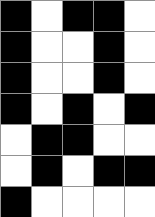[["black", "white", "black", "black", "white"], ["black", "white", "white", "black", "white"], ["black", "white", "white", "black", "white"], ["black", "white", "black", "white", "black"], ["white", "black", "black", "white", "white"], ["white", "black", "white", "black", "black"], ["black", "white", "white", "white", "white"]]